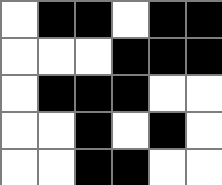[["white", "black", "black", "white", "black", "black"], ["white", "white", "white", "black", "black", "black"], ["white", "black", "black", "black", "white", "white"], ["white", "white", "black", "white", "black", "white"], ["white", "white", "black", "black", "white", "white"]]